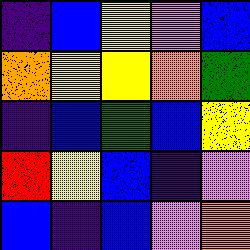[["indigo", "blue", "yellow", "violet", "blue"], ["orange", "yellow", "yellow", "orange", "green"], ["indigo", "blue", "green", "blue", "yellow"], ["red", "yellow", "blue", "indigo", "violet"], ["blue", "indigo", "blue", "violet", "orange"]]